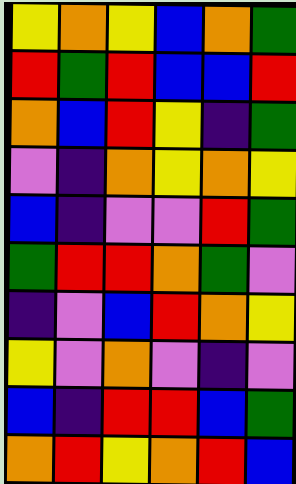[["yellow", "orange", "yellow", "blue", "orange", "green"], ["red", "green", "red", "blue", "blue", "red"], ["orange", "blue", "red", "yellow", "indigo", "green"], ["violet", "indigo", "orange", "yellow", "orange", "yellow"], ["blue", "indigo", "violet", "violet", "red", "green"], ["green", "red", "red", "orange", "green", "violet"], ["indigo", "violet", "blue", "red", "orange", "yellow"], ["yellow", "violet", "orange", "violet", "indigo", "violet"], ["blue", "indigo", "red", "red", "blue", "green"], ["orange", "red", "yellow", "orange", "red", "blue"]]